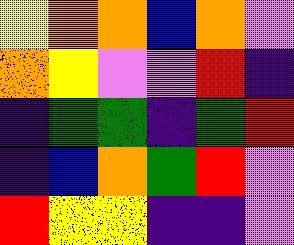[["yellow", "orange", "orange", "blue", "orange", "violet"], ["orange", "yellow", "violet", "violet", "red", "indigo"], ["indigo", "green", "green", "indigo", "green", "red"], ["indigo", "blue", "orange", "green", "red", "violet"], ["red", "yellow", "yellow", "indigo", "indigo", "violet"]]